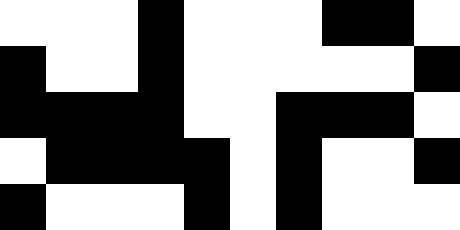[["white", "white", "white", "black", "white", "white", "white", "black", "black", "white"], ["black", "white", "white", "black", "white", "white", "white", "white", "white", "black"], ["black", "black", "black", "black", "white", "white", "black", "black", "black", "white"], ["white", "black", "black", "black", "black", "white", "black", "white", "white", "black"], ["black", "white", "white", "white", "black", "white", "black", "white", "white", "white"]]